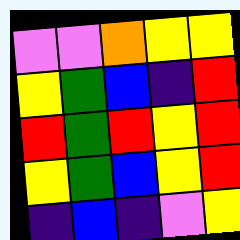[["violet", "violet", "orange", "yellow", "yellow"], ["yellow", "green", "blue", "indigo", "red"], ["red", "green", "red", "yellow", "red"], ["yellow", "green", "blue", "yellow", "red"], ["indigo", "blue", "indigo", "violet", "yellow"]]